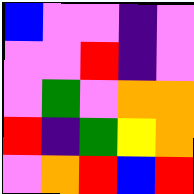[["blue", "violet", "violet", "indigo", "violet"], ["violet", "violet", "red", "indigo", "violet"], ["violet", "green", "violet", "orange", "orange"], ["red", "indigo", "green", "yellow", "orange"], ["violet", "orange", "red", "blue", "red"]]